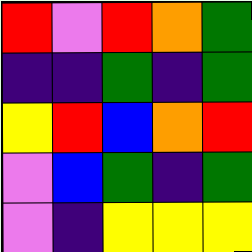[["red", "violet", "red", "orange", "green"], ["indigo", "indigo", "green", "indigo", "green"], ["yellow", "red", "blue", "orange", "red"], ["violet", "blue", "green", "indigo", "green"], ["violet", "indigo", "yellow", "yellow", "yellow"]]